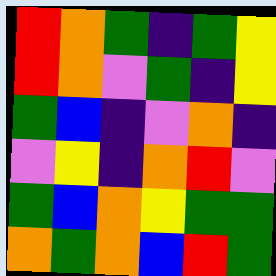[["red", "orange", "green", "indigo", "green", "yellow"], ["red", "orange", "violet", "green", "indigo", "yellow"], ["green", "blue", "indigo", "violet", "orange", "indigo"], ["violet", "yellow", "indigo", "orange", "red", "violet"], ["green", "blue", "orange", "yellow", "green", "green"], ["orange", "green", "orange", "blue", "red", "green"]]